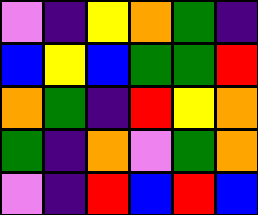[["violet", "indigo", "yellow", "orange", "green", "indigo"], ["blue", "yellow", "blue", "green", "green", "red"], ["orange", "green", "indigo", "red", "yellow", "orange"], ["green", "indigo", "orange", "violet", "green", "orange"], ["violet", "indigo", "red", "blue", "red", "blue"]]